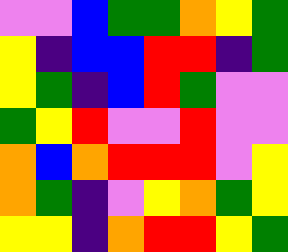[["violet", "violet", "blue", "green", "green", "orange", "yellow", "green"], ["yellow", "indigo", "blue", "blue", "red", "red", "indigo", "green"], ["yellow", "green", "indigo", "blue", "red", "green", "violet", "violet"], ["green", "yellow", "red", "violet", "violet", "red", "violet", "violet"], ["orange", "blue", "orange", "red", "red", "red", "violet", "yellow"], ["orange", "green", "indigo", "violet", "yellow", "orange", "green", "yellow"], ["yellow", "yellow", "indigo", "orange", "red", "red", "yellow", "green"]]